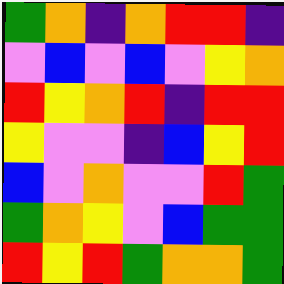[["green", "orange", "indigo", "orange", "red", "red", "indigo"], ["violet", "blue", "violet", "blue", "violet", "yellow", "orange"], ["red", "yellow", "orange", "red", "indigo", "red", "red"], ["yellow", "violet", "violet", "indigo", "blue", "yellow", "red"], ["blue", "violet", "orange", "violet", "violet", "red", "green"], ["green", "orange", "yellow", "violet", "blue", "green", "green"], ["red", "yellow", "red", "green", "orange", "orange", "green"]]